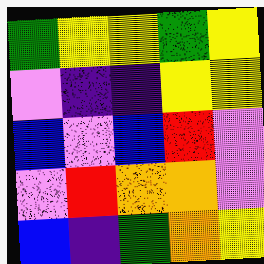[["green", "yellow", "yellow", "green", "yellow"], ["violet", "indigo", "indigo", "yellow", "yellow"], ["blue", "violet", "blue", "red", "violet"], ["violet", "red", "orange", "orange", "violet"], ["blue", "indigo", "green", "orange", "yellow"]]